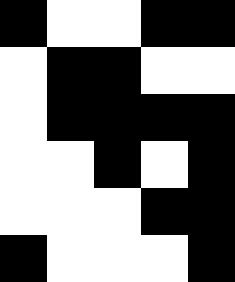[["black", "white", "white", "black", "black"], ["white", "black", "black", "white", "white"], ["white", "black", "black", "black", "black"], ["white", "white", "black", "white", "black"], ["white", "white", "white", "black", "black"], ["black", "white", "white", "white", "black"]]